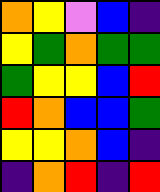[["orange", "yellow", "violet", "blue", "indigo"], ["yellow", "green", "orange", "green", "green"], ["green", "yellow", "yellow", "blue", "red"], ["red", "orange", "blue", "blue", "green"], ["yellow", "yellow", "orange", "blue", "indigo"], ["indigo", "orange", "red", "indigo", "red"]]